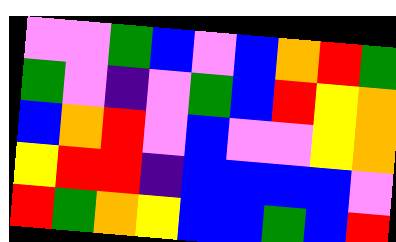[["violet", "violet", "green", "blue", "violet", "blue", "orange", "red", "green"], ["green", "violet", "indigo", "violet", "green", "blue", "red", "yellow", "orange"], ["blue", "orange", "red", "violet", "blue", "violet", "violet", "yellow", "orange"], ["yellow", "red", "red", "indigo", "blue", "blue", "blue", "blue", "violet"], ["red", "green", "orange", "yellow", "blue", "blue", "green", "blue", "red"]]